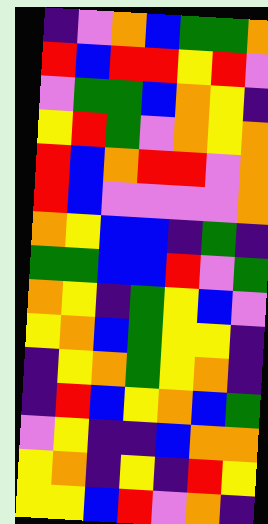[["indigo", "violet", "orange", "blue", "green", "green", "orange"], ["red", "blue", "red", "red", "yellow", "red", "violet"], ["violet", "green", "green", "blue", "orange", "yellow", "indigo"], ["yellow", "red", "green", "violet", "orange", "yellow", "orange"], ["red", "blue", "orange", "red", "red", "violet", "orange"], ["red", "blue", "violet", "violet", "violet", "violet", "orange"], ["orange", "yellow", "blue", "blue", "indigo", "green", "indigo"], ["green", "green", "blue", "blue", "red", "violet", "green"], ["orange", "yellow", "indigo", "green", "yellow", "blue", "violet"], ["yellow", "orange", "blue", "green", "yellow", "yellow", "indigo"], ["indigo", "yellow", "orange", "green", "yellow", "orange", "indigo"], ["indigo", "red", "blue", "yellow", "orange", "blue", "green"], ["violet", "yellow", "indigo", "indigo", "blue", "orange", "orange"], ["yellow", "orange", "indigo", "yellow", "indigo", "red", "yellow"], ["yellow", "yellow", "blue", "red", "violet", "orange", "indigo"]]